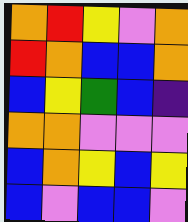[["orange", "red", "yellow", "violet", "orange"], ["red", "orange", "blue", "blue", "orange"], ["blue", "yellow", "green", "blue", "indigo"], ["orange", "orange", "violet", "violet", "violet"], ["blue", "orange", "yellow", "blue", "yellow"], ["blue", "violet", "blue", "blue", "violet"]]